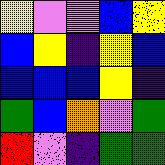[["yellow", "violet", "violet", "blue", "yellow"], ["blue", "yellow", "indigo", "yellow", "blue"], ["blue", "blue", "blue", "yellow", "indigo"], ["green", "blue", "orange", "violet", "green"], ["red", "violet", "indigo", "green", "green"]]